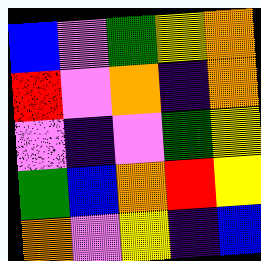[["blue", "violet", "green", "yellow", "orange"], ["red", "violet", "orange", "indigo", "orange"], ["violet", "indigo", "violet", "green", "yellow"], ["green", "blue", "orange", "red", "yellow"], ["orange", "violet", "yellow", "indigo", "blue"]]